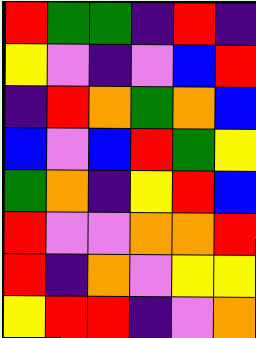[["red", "green", "green", "indigo", "red", "indigo"], ["yellow", "violet", "indigo", "violet", "blue", "red"], ["indigo", "red", "orange", "green", "orange", "blue"], ["blue", "violet", "blue", "red", "green", "yellow"], ["green", "orange", "indigo", "yellow", "red", "blue"], ["red", "violet", "violet", "orange", "orange", "red"], ["red", "indigo", "orange", "violet", "yellow", "yellow"], ["yellow", "red", "red", "indigo", "violet", "orange"]]